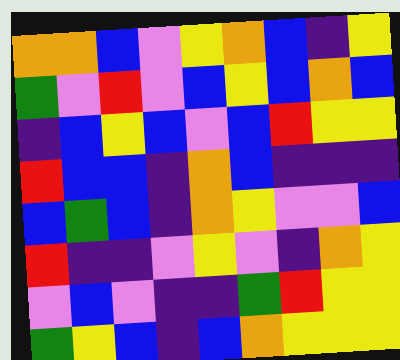[["orange", "orange", "blue", "violet", "yellow", "orange", "blue", "indigo", "yellow"], ["green", "violet", "red", "violet", "blue", "yellow", "blue", "orange", "blue"], ["indigo", "blue", "yellow", "blue", "violet", "blue", "red", "yellow", "yellow"], ["red", "blue", "blue", "indigo", "orange", "blue", "indigo", "indigo", "indigo"], ["blue", "green", "blue", "indigo", "orange", "yellow", "violet", "violet", "blue"], ["red", "indigo", "indigo", "violet", "yellow", "violet", "indigo", "orange", "yellow"], ["violet", "blue", "violet", "indigo", "indigo", "green", "red", "yellow", "yellow"], ["green", "yellow", "blue", "indigo", "blue", "orange", "yellow", "yellow", "yellow"]]